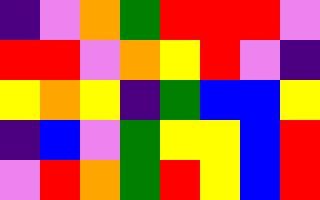[["indigo", "violet", "orange", "green", "red", "red", "red", "violet"], ["red", "red", "violet", "orange", "yellow", "red", "violet", "indigo"], ["yellow", "orange", "yellow", "indigo", "green", "blue", "blue", "yellow"], ["indigo", "blue", "violet", "green", "yellow", "yellow", "blue", "red"], ["violet", "red", "orange", "green", "red", "yellow", "blue", "red"]]